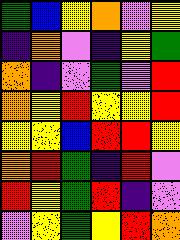[["green", "blue", "yellow", "orange", "violet", "yellow"], ["indigo", "orange", "violet", "indigo", "yellow", "green"], ["orange", "indigo", "violet", "green", "violet", "red"], ["orange", "yellow", "red", "yellow", "yellow", "red"], ["yellow", "yellow", "blue", "red", "red", "yellow"], ["orange", "red", "green", "indigo", "red", "violet"], ["red", "yellow", "green", "red", "indigo", "violet"], ["violet", "yellow", "green", "yellow", "red", "orange"]]